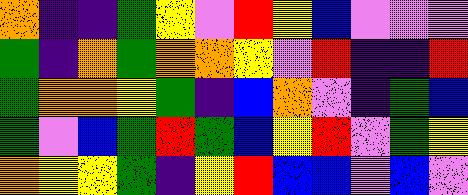[["orange", "indigo", "indigo", "green", "yellow", "violet", "red", "yellow", "blue", "violet", "violet", "violet"], ["green", "indigo", "orange", "green", "orange", "orange", "yellow", "violet", "red", "indigo", "indigo", "red"], ["green", "orange", "orange", "yellow", "green", "indigo", "blue", "orange", "violet", "indigo", "green", "blue"], ["green", "violet", "blue", "green", "red", "green", "blue", "yellow", "red", "violet", "green", "yellow"], ["orange", "yellow", "yellow", "green", "indigo", "yellow", "red", "blue", "blue", "violet", "blue", "violet"]]